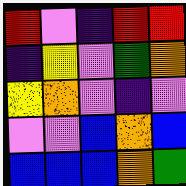[["red", "violet", "indigo", "red", "red"], ["indigo", "yellow", "violet", "green", "orange"], ["yellow", "orange", "violet", "indigo", "violet"], ["violet", "violet", "blue", "orange", "blue"], ["blue", "blue", "blue", "orange", "green"]]